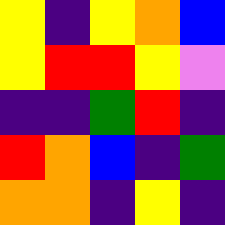[["yellow", "indigo", "yellow", "orange", "blue"], ["yellow", "red", "red", "yellow", "violet"], ["indigo", "indigo", "green", "red", "indigo"], ["red", "orange", "blue", "indigo", "green"], ["orange", "orange", "indigo", "yellow", "indigo"]]